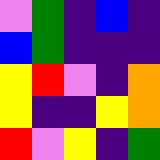[["violet", "green", "indigo", "blue", "indigo"], ["blue", "green", "indigo", "indigo", "indigo"], ["yellow", "red", "violet", "indigo", "orange"], ["yellow", "indigo", "indigo", "yellow", "orange"], ["red", "violet", "yellow", "indigo", "green"]]